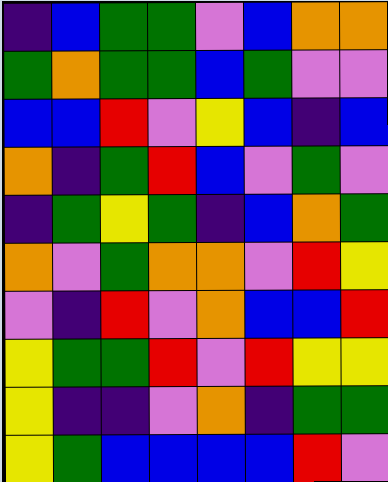[["indigo", "blue", "green", "green", "violet", "blue", "orange", "orange"], ["green", "orange", "green", "green", "blue", "green", "violet", "violet"], ["blue", "blue", "red", "violet", "yellow", "blue", "indigo", "blue"], ["orange", "indigo", "green", "red", "blue", "violet", "green", "violet"], ["indigo", "green", "yellow", "green", "indigo", "blue", "orange", "green"], ["orange", "violet", "green", "orange", "orange", "violet", "red", "yellow"], ["violet", "indigo", "red", "violet", "orange", "blue", "blue", "red"], ["yellow", "green", "green", "red", "violet", "red", "yellow", "yellow"], ["yellow", "indigo", "indigo", "violet", "orange", "indigo", "green", "green"], ["yellow", "green", "blue", "blue", "blue", "blue", "red", "violet"]]